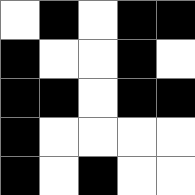[["white", "black", "white", "black", "black"], ["black", "white", "white", "black", "white"], ["black", "black", "white", "black", "black"], ["black", "white", "white", "white", "white"], ["black", "white", "black", "white", "white"]]